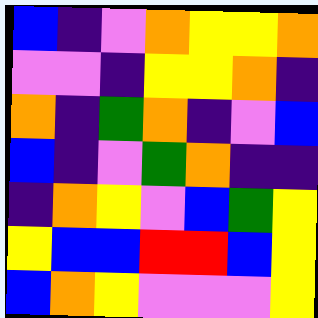[["blue", "indigo", "violet", "orange", "yellow", "yellow", "orange"], ["violet", "violet", "indigo", "yellow", "yellow", "orange", "indigo"], ["orange", "indigo", "green", "orange", "indigo", "violet", "blue"], ["blue", "indigo", "violet", "green", "orange", "indigo", "indigo"], ["indigo", "orange", "yellow", "violet", "blue", "green", "yellow"], ["yellow", "blue", "blue", "red", "red", "blue", "yellow"], ["blue", "orange", "yellow", "violet", "violet", "violet", "yellow"]]